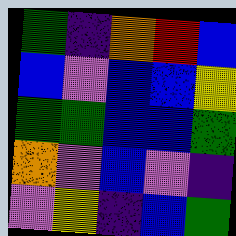[["green", "indigo", "orange", "red", "blue"], ["blue", "violet", "blue", "blue", "yellow"], ["green", "green", "blue", "blue", "green"], ["orange", "violet", "blue", "violet", "indigo"], ["violet", "yellow", "indigo", "blue", "green"]]